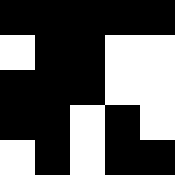[["black", "black", "black", "black", "black"], ["white", "black", "black", "white", "white"], ["black", "black", "black", "white", "white"], ["black", "black", "white", "black", "white"], ["white", "black", "white", "black", "black"]]